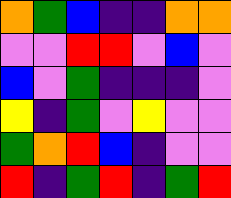[["orange", "green", "blue", "indigo", "indigo", "orange", "orange"], ["violet", "violet", "red", "red", "violet", "blue", "violet"], ["blue", "violet", "green", "indigo", "indigo", "indigo", "violet"], ["yellow", "indigo", "green", "violet", "yellow", "violet", "violet"], ["green", "orange", "red", "blue", "indigo", "violet", "violet"], ["red", "indigo", "green", "red", "indigo", "green", "red"]]